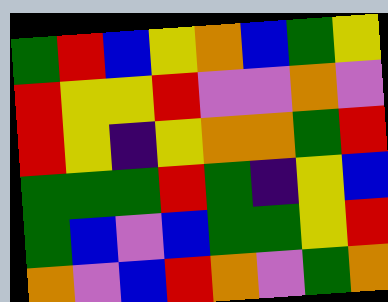[["green", "red", "blue", "yellow", "orange", "blue", "green", "yellow"], ["red", "yellow", "yellow", "red", "violet", "violet", "orange", "violet"], ["red", "yellow", "indigo", "yellow", "orange", "orange", "green", "red"], ["green", "green", "green", "red", "green", "indigo", "yellow", "blue"], ["green", "blue", "violet", "blue", "green", "green", "yellow", "red"], ["orange", "violet", "blue", "red", "orange", "violet", "green", "orange"]]